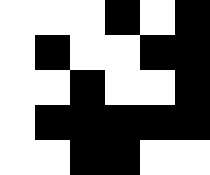[["white", "white", "white", "black", "white", "black"], ["white", "black", "white", "white", "black", "black"], ["white", "white", "black", "white", "white", "black"], ["white", "black", "black", "black", "black", "black"], ["white", "white", "black", "black", "white", "white"]]